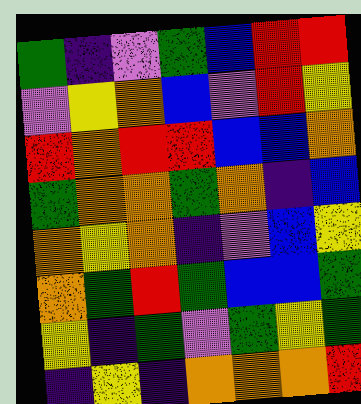[["green", "indigo", "violet", "green", "blue", "red", "red"], ["violet", "yellow", "orange", "blue", "violet", "red", "yellow"], ["red", "orange", "red", "red", "blue", "blue", "orange"], ["green", "orange", "orange", "green", "orange", "indigo", "blue"], ["orange", "yellow", "orange", "indigo", "violet", "blue", "yellow"], ["orange", "green", "red", "green", "blue", "blue", "green"], ["yellow", "indigo", "green", "violet", "green", "yellow", "green"], ["indigo", "yellow", "indigo", "orange", "orange", "orange", "red"]]